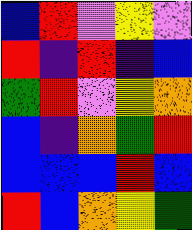[["blue", "red", "violet", "yellow", "violet"], ["red", "indigo", "red", "indigo", "blue"], ["green", "red", "violet", "yellow", "orange"], ["blue", "indigo", "orange", "green", "red"], ["blue", "blue", "blue", "red", "blue"], ["red", "blue", "orange", "yellow", "green"]]